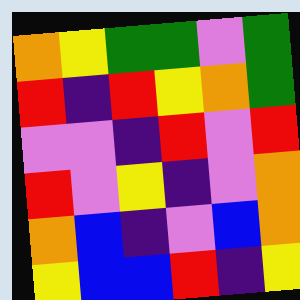[["orange", "yellow", "green", "green", "violet", "green"], ["red", "indigo", "red", "yellow", "orange", "green"], ["violet", "violet", "indigo", "red", "violet", "red"], ["red", "violet", "yellow", "indigo", "violet", "orange"], ["orange", "blue", "indigo", "violet", "blue", "orange"], ["yellow", "blue", "blue", "red", "indigo", "yellow"]]